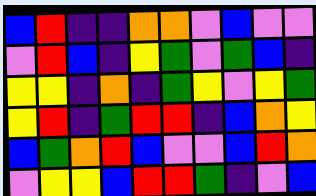[["blue", "red", "indigo", "indigo", "orange", "orange", "violet", "blue", "violet", "violet"], ["violet", "red", "blue", "indigo", "yellow", "green", "violet", "green", "blue", "indigo"], ["yellow", "yellow", "indigo", "orange", "indigo", "green", "yellow", "violet", "yellow", "green"], ["yellow", "red", "indigo", "green", "red", "red", "indigo", "blue", "orange", "yellow"], ["blue", "green", "orange", "red", "blue", "violet", "violet", "blue", "red", "orange"], ["violet", "yellow", "yellow", "blue", "red", "red", "green", "indigo", "violet", "blue"]]